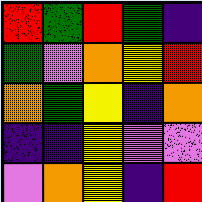[["red", "green", "red", "green", "indigo"], ["green", "violet", "orange", "yellow", "red"], ["orange", "green", "yellow", "indigo", "orange"], ["indigo", "indigo", "yellow", "violet", "violet"], ["violet", "orange", "yellow", "indigo", "red"]]